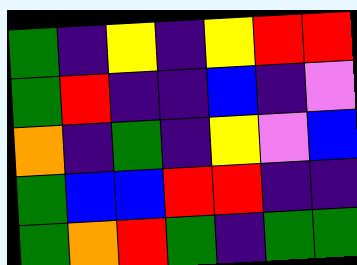[["green", "indigo", "yellow", "indigo", "yellow", "red", "red"], ["green", "red", "indigo", "indigo", "blue", "indigo", "violet"], ["orange", "indigo", "green", "indigo", "yellow", "violet", "blue"], ["green", "blue", "blue", "red", "red", "indigo", "indigo"], ["green", "orange", "red", "green", "indigo", "green", "green"]]